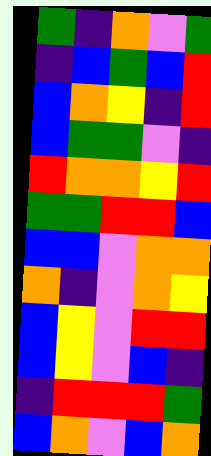[["green", "indigo", "orange", "violet", "green"], ["indigo", "blue", "green", "blue", "red"], ["blue", "orange", "yellow", "indigo", "red"], ["blue", "green", "green", "violet", "indigo"], ["red", "orange", "orange", "yellow", "red"], ["green", "green", "red", "red", "blue"], ["blue", "blue", "violet", "orange", "orange"], ["orange", "indigo", "violet", "orange", "yellow"], ["blue", "yellow", "violet", "red", "red"], ["blue", "yellow", "violet", "blue", "indigo"], ["indigo", "red", "red", "red", "green"], ["blue", "orange", "violet", "blue", "orange"]]